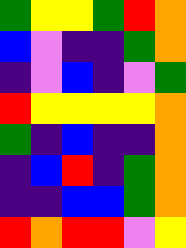[["green", "yellow", "yellow", "green", "red", "orange"], ["blue", "violet", "indigo", "indigo", "green", "orange"], ["indigo", "violet", "blue", "indigo", "violet", "green"], ["red", "yellow", "yellow", "yellow", "yellow", "orange"], ["green", "indigo", "blue", "indigo", "indigo", "orange"], ["indigo", "blue", "red", "indigo", "green", "orange"], ["indigo", "indigo", "blue", "blue", "green", "orange"], ["red", "orange", "red", "red", "violet", "yellow"]]